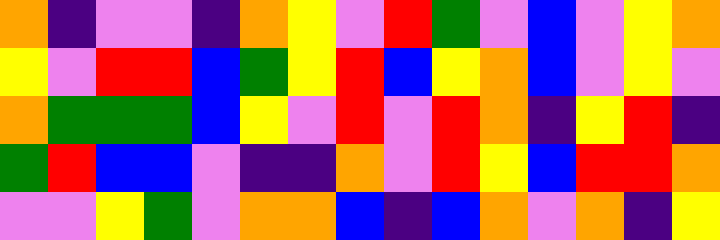[["orange", "indigo", "violet", "violet", "indigo", "orange", "yellow", "violet", "red", "green", "violet", "blue", "violet", "yellow", "orange"], ["yellow", "violet", "red", "red", "blue", "green", "yellow", "red", "blue", "yellow", "orange", "blue", "violet", "yellow", "violet"], ["orange", "green", "green", "green", "blue", "yellow", "violet", "red", "violet", "red", "orange", "indigo", "yellow", "red", "indigo"], ["green", "red", "blue", "blue", "violet", "indigo", "indigo", "orange", "violet", "red", "yellow", "blue", "red", "red", "orange"], ["violet", "violet", "yellow", "green", "violet", "orange", "orange", "blue", "indigo", "blue", "orange", "violet", "orange", "indigo", "yellow"]]